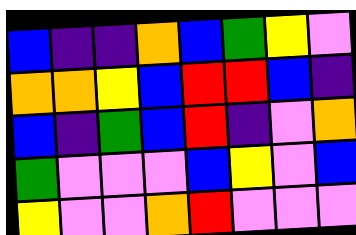[["blue", "indigo", "indigo", "orange", "blue", "green", "yellow", "violet"], ["orange", "orange", "yellow", "blue", "red", "red", "blue", "indigo"], ["blue", "indigo", "green", "blue", "red", "indigo", "violet", "orange"], ["green", "violet", "violet", "violet", "blue", "yellow", "violet", "blue"], ["yellow", "violet", "violet", "orange", "red", "violet", "violet", "violet"]]